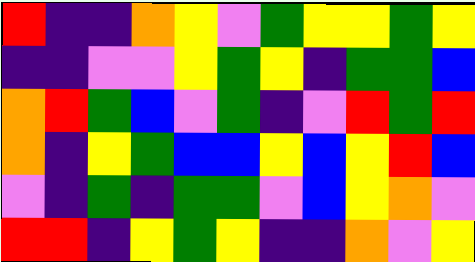[["red", "indigo", "indigo", "orange", "yellow", "violet", "green", "yellow", "yellow", "green", "yellow"], ["indigo", "indigo", "violet", "violet", "yellow", "green", "yellow", "indigo", "green", "green", "blue"], ["orange", "red", "green", "blue", "violet", "green", "indigo", "violet", "red", "green", "red"], ["orange", "indigo", "yellow", "green", "blue", "blue", "yellow", "blue", "yellow", "red", "blue"], ["violet", "indigo", "green", "indigo", "green", "green", "violet", "blue", "yellow", "orange", "violet"], ["red", "red", "indigo", "yellow", "green", "yellow", "indigo", "indigo", "orange", "violet", "yellow"]]